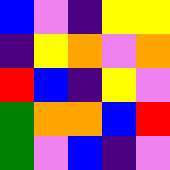[["blue", "violet", "indigo", "yellow", "yellow"], ["indigo", "yellow", "orange", "violet", "orange"], ["red", "blue", "indigo", "yellow", "violet"], ["green", "orange", "orange", "blue", "red"], ["green", "violet", "blue", "indigo", "violet"]]